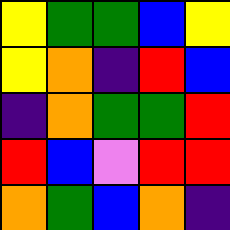[["yellow", "green", "green", "blue", "yellow"], ["yellow", "orange", "indigo", "red", "blue"], ["indigo", "orange", "green", "green", "red"], ["red", "blue", "violet", "red", "red"], ["orange", "green", "blue", "orange", "indigo"]]